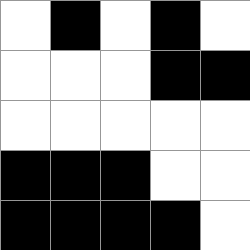[["white", "black", "white", "black", "white"], ["white", "white", "white", "black", "black"], ["white", "white", "white", "white", "white"], ["black", "black", "black", "white", "white"], ["black", "black", "black", "black", "white"]]